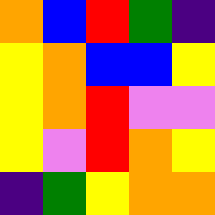[["orange", "blue", "red", "green", "indigo"], ["yellow", "orange", "blue", "blue", "yellow"], ["yellow", "orange", "red", "violet", "violet"], ["yellow", "violet", "red", "orange", "yellow"], ["indigo", "green", "yellow", "orange", "orange"]]